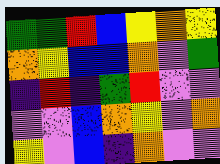[["green", "green", "red", "blue", "yellow", "orange", "yellow"], ["orange", "yellow", "blue", "blue", "orange", "violet", "green"], ["indigo", "red", "indigo", "green", "red", "violet", "violet"], ["violet", "violet", "blue", "orange", "yellow", "violet", "orange"], ["yellow", "violet", "blue", "indigo", "orange", "violet", "violet"]]